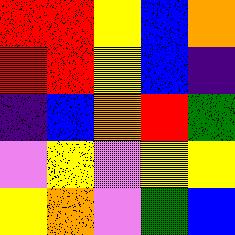[["red", "red", "yellow", "blue", "orange"], ["red", "red", "yellow", "blue", "indigo"], ["indigo", "blue", "orange", "red", "green"], ["violet", "yellow", "violet", "yellow", "yellow"], ["yellow", "orange", "violet", "green", "blue"]]